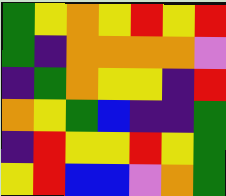[["green", "yellow", "orange", "yellow", "red", "yellow", "red"], ["green", "indigo", "orange", "orange", "orange", "orange", "violet"], ["indigo", "green", "orange", "yellow", "yellow", "indigo", "red"], ["orange", "yellow", "green", "blue", "indigo", "indigo", "green"], ["indigo", "red", "yellow", "yellow", "red", "yellow", "green"], ["yellow", "red", "blue", "blue", "violet", "orange", "green"]]